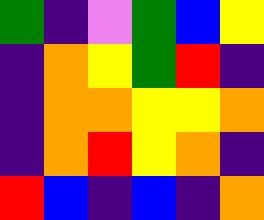[["green", "indigo", "violet", "green", "blue", "yellow"], ["indigo", "orange", "yellow", "green", "red", "indigo"], ["indigo", "orange", "orange", "yellow", "yellow", "orange"], ["indigo", "orange", "red", "yellow", "orange", "indigo"], ["red", "blue", "indigo", "blue", "indigo", "orange"]]